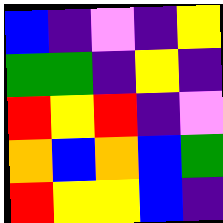[["blue", "indigo", "violet", "indigo", "yellow"], ["green", "green", "indigo", "yellow", "indigo"], ["red", "yellow", "red", "indigo", "violet"], ["orange", "blue", "orange", "blue", "green"], ["red", "yellow", "yellow", "blue", "indigo"]]